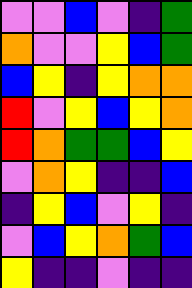[["violet", "violet", "blue", "violet", "indigo", "green"], ["orange", "violet", "violet", "yellow", "blue", "green"], ["blue", "yellow", "indigo", "yellow", "orange", "orange"], ["red", "violet", "yellow", "blue", "yellow", "orange"], ["red", "orange", "green", "green", "blue", "yellow"], ["violet", "orange", "yellow", "indigo", "indigo", "blue"], ["indigo", "yellow", "blue", "violet", "yellow", "indigo"], ["violet", "blue", "yellow", "orange", "green", "blue"], ["yellow", "indigo", "indigo", "violet", "indigo", "indigo"]]